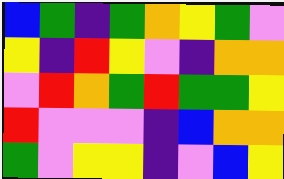[["blue", "green", "indigo", "green", "orange", "yellow", "green", "violet"], ["yellow", "indigo", "red", "yellow", "violet", "indigo", "orange", "orange"], ["violet", "red", "orange", "green", "red", "green", "green", "yellow"], ["red", "violet", "violet", "violet", "indigo", "blue", "orange", "orange"], ["green", "violet", "yellow", "yellow", "indigo", "violet", "blue", "yellow"]]